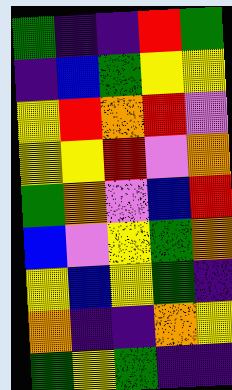[["green", "indigo", "indigo", "red", "green"], ["indigo", "blue", "green", "yellow", "yellow"], ["yellow", "red", "orange", "red", "violet"], ["yellow", "yellow", "red", "violet", "orange"], ["green", "orange", "violet", "blue", "red"], ["blue", "violet", "yellow", "green", "orange"], ["yellow", "blue", "yellow", "green", "indigo"], ["orange", "indigo", "indigo", "orange", "yellow"], ["green", "yellow", "green", "indigo", "indigo"]]